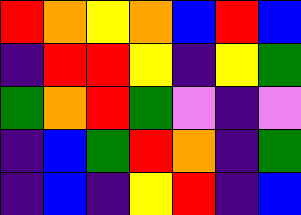[["red", "orange", "yellow", "orange", "blue", "red", "blue"], ["indigo", "red", "red", "yellow", "indigo", "yellow", "green"], ["green", "orange", "red", "green", "violet", "indigo", "violet"], ["indigo", "blue", "green", "red", "orange", "indigo", "green"], ["indigo", "blue", "indigo", "yellow", "red", "indigo", "blue"]]